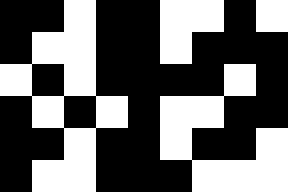[["black", "black", "white", "black", "black", "white", "white", "black", "white"], ["black", "white", "white", "black", "black", "white", "black", "black", "black"], ["white", "black", "white", "black", "black", "black", "black", "white", "black"], ["black", "white", "black", "white", "black", "white", "white", "black", "black"], ["black", "black", "white", "black", "black", "white", "black", "black", "white"], ["black", "white", "white", "black", "black", "black", "white", "white", "white"]]